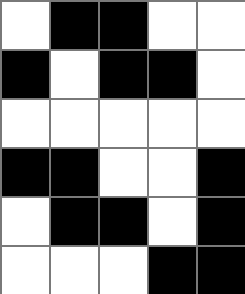[["white", "black", "black", "white", "white"], ["black", "white", "black", "black", "white"], ["white", "white", "white", "white", "white"], ["black", "black", "white", "white", "black"], ["white", "black", "black", "white", "black"], ["white", "white", "white", "black", "black"]]